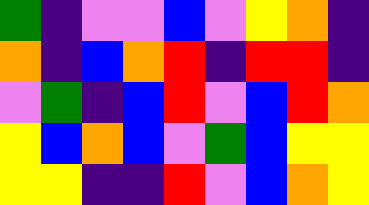[["green", "indigo", "violet", "violet", "blue", "violet", "yellow", "orange", "indigo"], ["orange", "indigo", "blue", "orange", "red", "indigo", "red", "red", "indigo"], ["violet", "green", "indigo", "blue", "red", "violet", "blue", "red", "orange"], ["yellow", "blue", "orange", "blue", "violet", "green", "blue", "yellow", "yellow"], ["yellow", "yellow", "indigo", "indigo", "red", "violet", "blue", "orange", "yellow"]]